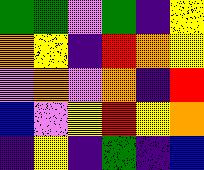[["green", "green", "violet", "green", "indigo", "yellow"], ["orange", "yellow", "indigo", "red", "orange", "yellow"], ["violet", "orange", "violet", "orange", "indigo", "red"], ["blue", "violet", "yellow", "red", "yellow", "orange"], ["indigo", "yellow", "indigo", "green", "indigo", "blue"]]